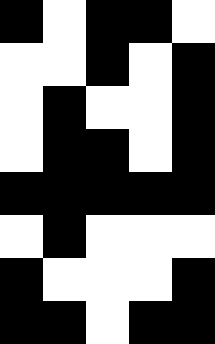[["black", "white", "black", "black", "white"], ["white", "white", "black", "white", "black"], ["white", "black", "white", "white", "black"], ["white", "black", "black", "white", "black"], ["black", "black", "black", "black", "black"], ["white", "black", "white", "white", "white"], ["black", "white", "white", "white", "black"], ["black", "black", "white", "black", "black"]]